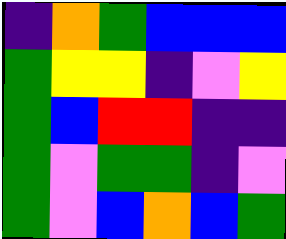[["indigo", "orange", "green", "blue", "blue", "blue"], ["green", "yellow", "yellow", "indigo", "violet", "yellow"], ["green", "blue", "red", "red", "indigo", "indigo"], ["green", "violet", "green", "green", "indigo", "violet"], ["green", "violet", "blue", "orange", "blue", "green"]]